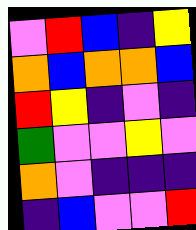[["violet", "red", "blue", "indigo", "yellow"], ["orange", "blue", "orange", "orange", "blue"], ["red", "yellow", "indigo", "violet", "indigo"], ["green", "violet", "violet", "yellow", "violet"], ["orange", "violet", "indigo", "indigo", "indigo"], ["indigo", "blue", "violet", "violet", "red"]]